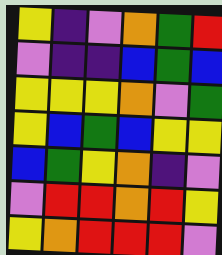[["yellow", "indigo", "violet", "orange", "green", "red"], ["violet", "indigo", "indigo", "blue", "green", "blue"], ["yellow", "yellow", "yellow", "orange", "violet", "green"], ["yellow", "blue", "green", "blue", "yellow", "yellow"], ["blue", "green", "yellow", "orange", "indigo", "violet"], ["violet", "red", "red", "orange", "red", "yellow"], ["yellow", "orange", "red", "red", "red", "violet"]]